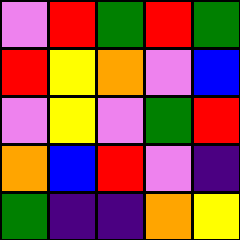[["violet", "red", "green", "red", "green"], ["red", "yellow", "orange", "violet", "blue"], ["violet", "yellow", "violet", "green", "red"], ["orange", "blue", "red", "violet", "indigo"], ["green", "indigo", "indigo", "orange", "yellow"]]